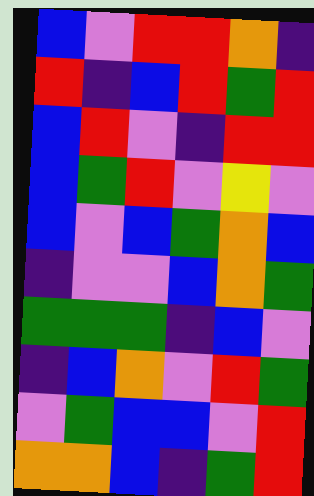[["blue", "violet", "red", "red", "orange", "indigo"], ["red", "indigo", "blue", "red", "green", "red"], ["blue", "red", "violet", "indigo", "red", "red"], ["blue", "green", "red", "violet", "yellow", "violet"], ["blue", "violet", "blue", "green", "orange", "blue"], ["indigo", "violet", "violet", "blue", "orange", "green"], ["green", "green", "green", "indigo", "blue", "violet"], ["indigo", "blue", "orange", "violet", "red", "green"], ["violet", "green", "blue", "blue", "violet", "red"], ["orange", "orange", "blue", "indigo", "green", "red"]]